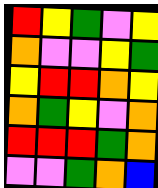[["red", "yellow", "green", "violet", "yellow"], ["orange", "violet", "violet", "yellow", "green"], ["yellow", "red", "red", "orange", "yellow"], ["orange", "green", "yellow", "violet", "orange"], ["red", "red", "red", "green", "orange"], ["violet", "violet", "green", "orange", "blue"]]